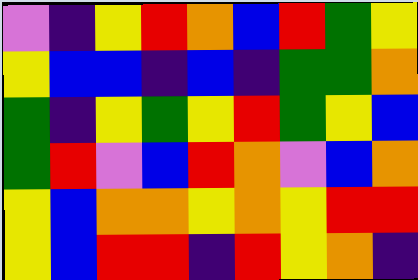[["violet", "indigo", "yellow", "red", "orange", "blue", "red", "green", "yellow"], ["yellow", "blue", "blue", "indigo", "blue", "indigo", "green", "green", "orange"], ["green", "indigo", "yellow", "green", "yellow", "red", "green", "yellow", "blue"], ["green", "red", "violet", "blue", "red", "orange", "violet", "blue", "orange"], ["yellow", "blue", "orange", "orange", "yellow", "orange", "yellow", "red", "red"], ["yellow", "blue", "red", "red", "indigo", "red", "yellow", "orange", "indigo"]]